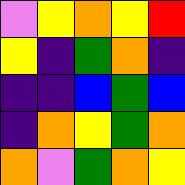[["violet", "yellow", "orange", "yellow", "red"], ["yellow", "indigo", "green", "orange", "indigo"], ["indigo", "indigo", "blue", "green", "blue"], ["indigo", "orange", "yellow", "green", "orange"], ["orange", "violet", "green", "orange", "yellow"]]